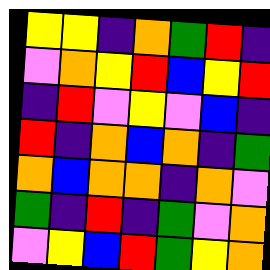[["yellow", "yellow", "indigo", "orange", "green", "red", "indigo"], ["violet", "orange", "yellow", "red", "blue", "yellow", "red"], ["indigo", "red", "violet", "yellow", "violet", "blue", "indigo"], ["red", "indigo", "orange", "blue", "orange", "indigo", "green"], ["orange", "blue", "orange", "orange", "indigo", "orange", "violet"], ["green", "indigo", "red", "indigo", "green", "violet", "orange"], ["violet", "yellow", "blue", "red", "green", "yellow", "orange"]]